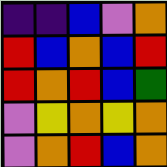[["indigo", "indigo", "blue", "violet", "orange"], ["red", "blue", "orange", "blue", "red"], ["red", "orange", "red", "blue", "green"], ["violet", "yellow", "orange", "yellow", "orange"], ["violet", "orange", "red", "blue", "orange"]]